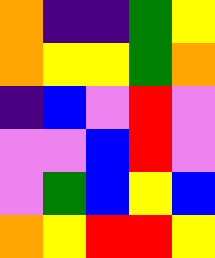[["orange", "indigo", "indigo", "green", "yellow"], ["orange", "yellow", "yellow", "green", "orange"], ["indigo", "blue", "violet", "red", "violet"], ["violet", "violet", "blue", "red", "violet"], ["violet", "green", "blue", "yellow", "blue"], ["orange", "yellow", "red", "red", "yellow"]]